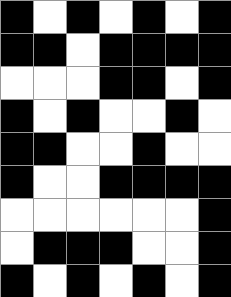[["black", "white", "black", "white", "black", "white", "black"], ["black", "black", "white", "black", "black", "black", "black"], ["white", "white", "white", "black", "black", "white", "black"], ["black", "white", "black", "white", "white", "black", "white"], ["black", "black", "white", "white", "black", "white", "white"], ["black", "white", "white", "black", "black", "black", "black"], ["white", "white", "white", "white", "white", "white", "black"], ["white", "black", "black", "black", "white", "white", "black"], ["black", "white", "black", "white", "black", "white", "black"]]